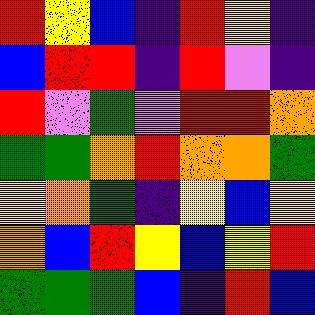[["red", "yellow", "blue", "indigo", "red", "yellow", "indigo"], ["blue", "red", "red", "indigo", "red", "violet", "indigo"], ["red", "violet", "green", "violet", "red", "red", "orange"], ["green", "green", "orange", "red", "orange", "orange", "green"], ["yellow", "orange", "green", "indigo", "yellow", "blue", "yellow"], ["orange", "blue", "red", "yellow", "blue", "yellow", "red"], ["green", "green", "green", "blue", "indigo", "red", "blue"]]